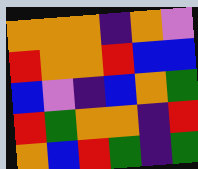[["orange", "orange", "orange", "indigo", "orange", "violet"], ["red", "orange", "orange", "red", "blue", "blue"], ["blue", "violet", "indigo", "blue", "orange", "green"], ["red", "green", "orange", "orange", "indigo", "red"], ["orange", "blue", "red", "green", "indigo", "green"]]